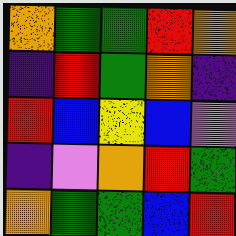[["orange", "green", "green", "red", "orange"], ["indigo", "red", "green", "orange", "indigo"], ["red", "blue", "yellow", "blue", "violet"], ["indigo", "violet", "orange", "red", "green"], ["orange", "green", "green", "blue", "red"]]